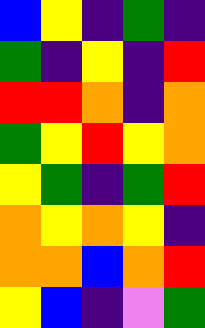[["blue", "yellow", "indigo", "green", "indigo"], ["green", "indigo", "yellow", "indigo", "red"], ["red", "red", "orange", "indigo", "orange"], ["green", "yellow", "red", "yellow", "orange"], ["yellow", "green", "indigo", "green", "red"], ["orange", "yellow", "orange", "yellow", "indigo"], ["orange", "orange", "blue", "orange", "red"], ["yellow", "blue", "indigo", "violet", "green"]]